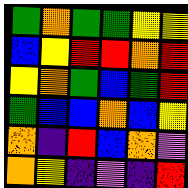[["green", "orange", "green", "green", "yellow", "yellow"], ["blue", "yellow", "red", "red", "orange", "red"], ["yellow", "orange", "green", "blue", "green", "red"], ["green", "blue", "blue", "orange", "blue", "yellow"], ["orange", "indigo", "red", "blue", "orange", "violet"], ["orange", "yellow", "indigo", "violet", "indigo", "red"]]